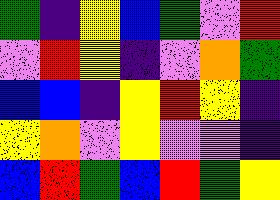[["green", "indigo", "yellow", "blue", "green", "violet", "red"], ["violet", "red", "yellow", "indigo", "violet", "orange", "green"], ["blue", "blue", "indigo", "yellow", "red", "yellow", "indigo"], ["yellow", "orange", "violet", "yellow", "violet", "violet", "indigo"], ["blue", "red", "green", "blue", "red", "green", "yellow"]]